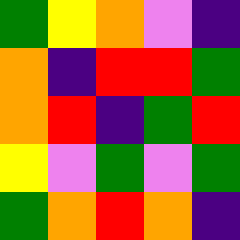[["green", "yellow", "orange", "violet", "indigo"], ["orange", "indigo", "red", "red", "green"], ["orange", "red", "indigo", "green", "red"], ["yellow", "violet", "green", "violet", "green"], ["green", "orange", "red", "orange", "indigo"]]